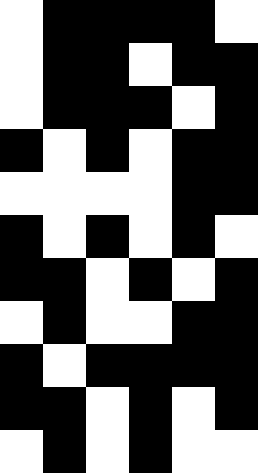[["white", "black", "black", "black", "black", "white"], ["white", "black", "black", "white", "black", "black"], ["white", "black", "black", "black", "white", "black"], ["black", "white", "black", "white", "black", "black"], ["white", "white", "white", "white", "black", "black"], ["black", "white", "black", "white", "black", "white"], ["black", "black", "white", "black", "white", "black"], ["white", "black", "white", "white", "black", "black"], ["black", "white", "black", "black", "black", "black"], ["black", "black", "white", "black", "white", "black"], ["white", "black", "white", "black", "white", "white"]]